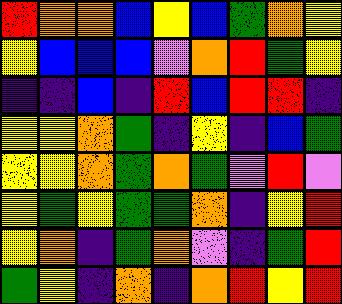[["red", "orange", "orange", "blue", "yellow", "blue", "green", "orange", "yellow"], ["yellow", "blue", "blue", "blue", "violet", "orange", "red", "green", "yellow"], ["indigo", "indigo", "blue", "indigo", "red", "blue", "red", "red", "indigo"], ["yellow", "yellow", "orange", "green", "indigo", "yellow", "indigo", "blue", "green"], ["yellow", "yellow", "orange", "green", "orange", "green", "violet", "red", "violet"], ["yellow", "green", "yellow", "green", "green", "orange", "indigo", "yellow", "red"], ["yellow", "orange", "indigo", "green", "orange", "violet", "indigo", "green", "red"], ["green", "yellow", "indigo", "orange", "indigo", "orange", "red", "yellow", "red"]]